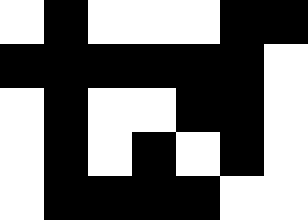[["white", "black", "white", "white", "white", "black", "black"], ["black", "black", "black", "black", "black", "black", "white"], ["white", "black", "white", "white", "black", "black", "white"], ["white", "black", "white", "black", "white", "black", "white"], ["white", "black", "black", "black", "black", "white", "white"]]